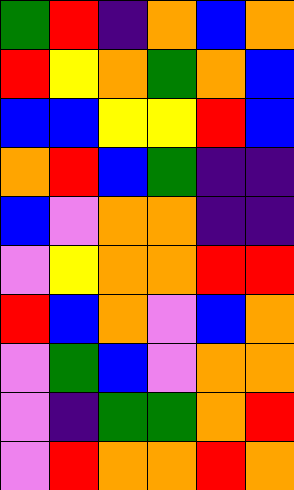[["green", "red", "indigo", "orange", "blue", "orange"], ["red", "yellow", "orange", "green", "orange", "blue"], ["blue", "blue", "yellow", "yellow", "red", "blue"], ["orange", "red", "blue", "green", "indigo", "indigo"], ["blue", "violet", "orange", "orange", "indigo", "indigo"], ["violet", "yellow", "orange", "orange", "red", "red"], ["red", "blue", "orange", "violet", "blue", "orange"], ["violet", "green", "blue", "violet", "orange", "orange"], ["violet", "indigo", "green", "green", "orange", "red"], ["violet", "red", "orange", "orange", "red", "orange"]]